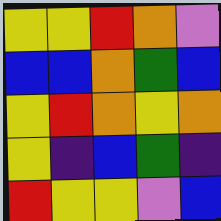[["yellow", "yellow", "red", "orange", "violet"], ["blue", "blue", "orange", "green", "blue"], ["yellow", "red", "orange", "yellow", "orange"], ["yellow", "indigo", "blue", "green", "indigo"], ["red", "yellow", "yellow", "violet", "blue"]]